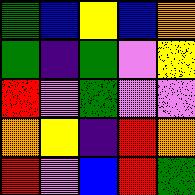[["green", "blue", "yellow", "blue", "orange"], ["green", "indigo", "green", "violet", "yellow"], ["red", "violet", "green", "violet", "violet"], ["orange", "yellow", "indigo", "red", "orange"], ["red", "violet", "blue", "red", "green"]]